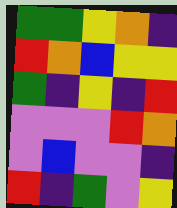[["green", "green", "yellow", "orange", "indigo"], ["red", "orange", "blue", "yellow", "yellow"], ["green", "indigo", "yellow", "indigo", "red"], ["violet", "violet", "violet", "red", "orange"], ["violet", "blue", "violet", "violet", "indigo"], ["red", "indigo", "green", "violet", "yellow"]]